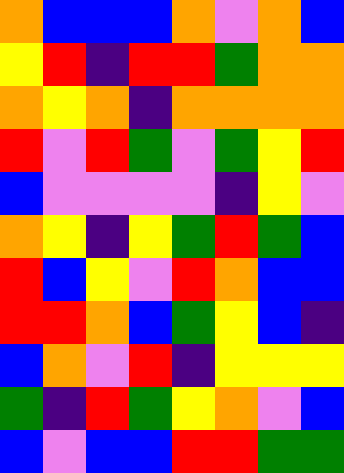[["orange", "blue", "blue", "blue", "orange", "violet", "orange", "blue"], ["yellow", "red", "indigo", "red", "red", "green", "orange", "orange"], ["orange", "yellow", "orange", "indigo", "orange", "orange", "orange", "orange"], ["red", "violet", "red", "green", "violet", "green", "yellow", "red"], ["blue", "violet", "violet", "violet", "violet", "indigo", "yellow", "violet"], ["orange", "yellow", "indigo", "yellow", "green", "red", "green", "blue"], ["red", "blue", "yellow", "violet", "red", "orange", "blue", "blue"], ["red", "red", "orange", "blue", "green", "yellow", "blue", "indigo"], ["blue", "orange", "violet", "red", "indigo", "yellow", "yellow", "yellow"], ["green", "indigo", "red", "green", "yellow", "orange", "violet", "blue"], ["blue", "violet", "blue", "blue", "red", "red", "green", "green"]]